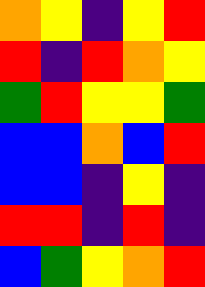[["orange", "yellow", "indigo", "yellow", "red"], ["red", "indigo", "red", "orange", "yellow"], ["green", "red", "yellow", "yellow", "green"], ["blue", "blue", "orange", "blue", "red"], ["blue", "blue", "indigo", "yellow", "indigo"], ["red", "red", "indigo", "red", "indigo"], ["blue", "green", "yellow", "orange", "red"]]